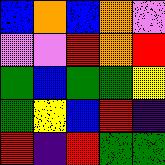[["blue", "orange", "blue", "orange", "violet"], ["violet", "violet", "red", "orange", "red"], ["green", "blue", "green", "green", "yellow"], ["green", "yellow", "blue", "red", "indigo"], ["red", "indigo", "red", "green", "green"]]